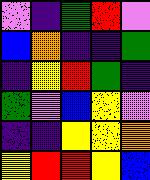[["violet", "indigo", "green", "red", "violet"], ["blue", "orange", "indigo", "indigo", "green"], ["indigo", "yellow", "red", "green", "indigo"], ["green", "violet", "blue", "yellow", "violet"], ["indigo", "indigo", "yellow", "yellow", "orange"], ["yellow", "red", "red", "yellow", "blue"]]